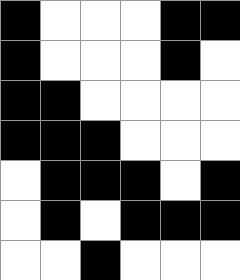[["black", "white", "white", "white", "black", "black"], ["black", "white", "white", "white", "black", "white"], ["black", "black", "white", "white", "white", "white"], ["black", "black", "black", "white", "white", "white"], ["white", "black", "black", "black", "white", "black"], ["white", "black", "white", "black", "black", "black"], ["white", "white", "black", "white", "white", "white"]]